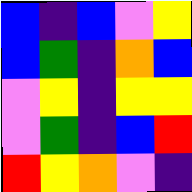[["blue", "indigo", "blue", "violet", "yellow"], ["blue", "green", "indigo", "orange", "blue"], ["violet", "yellow", "indigo", "yellow", "yellow"], ["violet", "green", "indigo", "blue", "red"], ["red", "yellow", "orange", "violet", "indigo"]]